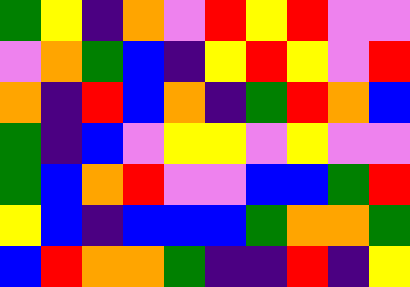[["green", "yellow", "indigo", "orange", "violet", "red", "yellow", "red", "violet", "violet"], ["violet", "orange", "green", "blue", "indigo", "yellow", "red", "yellow", "violet", "red"], ["orange", "indigo", "red", "blue", "orange", "indigo", "green", "red", "orange", "blue"], ["green", "indigo", "blue", "violet", "yellow", "yellow", "violet", "yellow", "violet", "violet"], ["green", "blue", "orange", "red", "violet", "violet", "blue", "blue", "green", "red"], ["yellow", "blue", "indigo", "blue", "blue", "blue", "green", "orange", "orange", "green"], ["blue", "red", "orange", "orange", "green", "indigo", "indigo", "red", "indigo", "yellow"]]